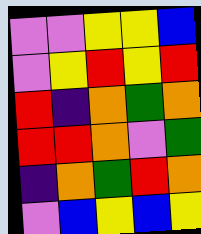[["violet", "violet", "yellow", "yellow", "blue"], ["violet", "yellow", "red", "yellow", "red"], ["red", "indigo", "orange", "green", "orange"], ["red", "red", "orange", "violet", "green"], ["indigo", "orange", "green", "red", "orange"], ["violet", "blue", "yellow", "blue", "yellow"]]